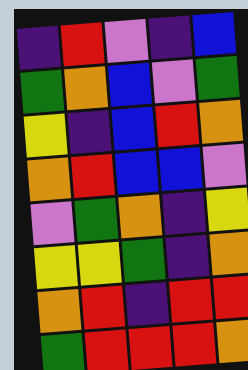[["indigo", "red", "violet", "indigo", "blue"], ["green", "orange", "blue", "violet", "green"], ["yellow", "indigo", "blue", "red", "orange"], ["orange", "red", "blue", "blue", "violet"], ["violet", "green", "orange", "indigo", "yellow"], ["yellow", "yellow", "green", "indigo", "orange"], ["orange", "red", "indigo", "red", "red"], ["green", "red", "red", "red", "orange"]]